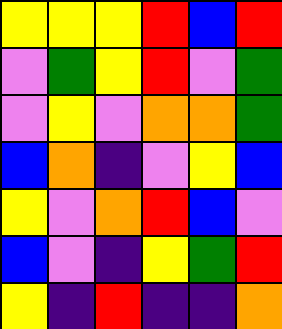[["yellow", "yellow", "yellow", "red", "blue", "red"], ["violet", "green", "yellow", "red", "violet", "green"], ["violet", "yellow", "violet", "orange", "orange", "green"], ["blue", "orange", "indigo", "violet", "yellow", "blue"], ["yellow", "violet", "orange", "red", "blue", "violet"], ["blue", "violet", "indigo", "yellow", "green", "red"], ["yellow", "indigo", "red", "indigo", "indigo", "orange"]]